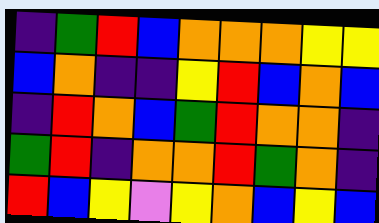[["indigo", "green", "red", "blue", "orange", "orange", "orange", "yellow", "yellow"], ["blue", "orange", "indigo", "indigo", "yellow", "red", "blue", "orange", "blue"], ["indigo", "red", "orange", "blue", "green", "red", "orange", "orange", "indigo"], ["green", "red", "indigo", "orange", "orange", "red", "green", "orange", "indigo"], ["red", "blue", "yellow", "violet", "yellow", "orange", "blue", "yellow", "blue"]]